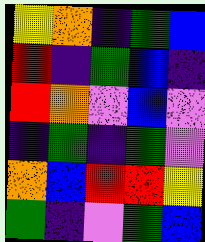[["yellow", "orange", "indigo", "green", "blue"], ["red", "indigo", "green", "blue", "indigo"], ["red", "orange", "violet", "blue", "violet"], ["indigo", "green", "indigo", "green", "violet"], ["orange", "blue", "red", "red", "yellow"], ["green", "indigo", "violet", "green", "blue"]]